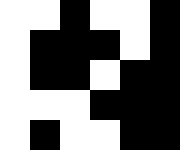[["white", "white", "black", "white", "white", "black"], ["white", "black", "black", "black", "white", "black"], ["white", "black", "black", "white", "black", "black"], ["white", "white", "white", "black", "black", "black"], ["white", "black", "white", "white", "black", "black"]]